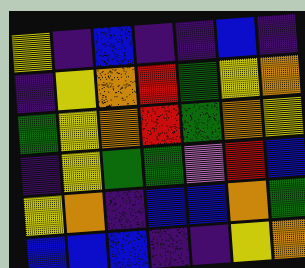[["yellow", "indigo", "blue", "indigo", "indigo", "blue", "indigo"], ["indigo", "yellow", "orange", "red", "green", "yellow", "orange"], ["green", "yellow", "orange", "red", "green", "orange", "yellow"], ["indigo", "yellow", "green", "green", "violet", "red", "blue"], ["yellow", "orange", "indigo", "blue", "blue", "orange", "green"], ["blue", "blue", "blue", "indigo", "indigo", "yellow", "orange"]]